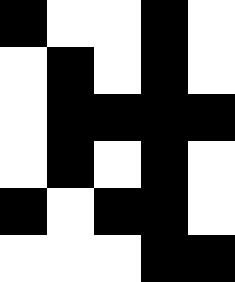[["black", "white", "white", "black", "white"], ["white", "black", "white", "black", "white"], ["white", "black", "black", "black", "black"], ["white", "black", "white", "black", "white"], ["black", "white", "black", "black", "white"], ["white", "white", "white", "black", "black"]]